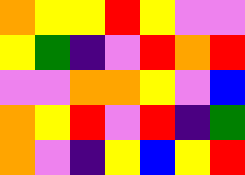[["orange", "yellow", "yellow", "red", "yellow", "violet", "violet"], ["yellow", "green", "indigo", "violet", "red", "orange", "red"], ["violet", "violet", "orange", "orange", "yellow", "violet", "blue"], ["orange", "yellow", "red", "violet", "red", "indigo", "green"], ["orange", "violet", "indigo", "yellow", "blue", "yellow", "red"]]